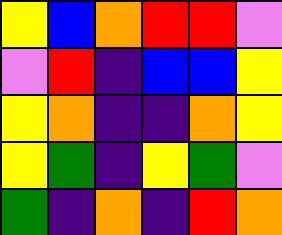[["yellow", "blue", "orange", "red", "red", "violet"], ["violet", "red", "indigo", "blue", "blue", "yellow"], ["yellow", "orange", "indigo", "indigo", "orange", "yellow"], ["yellow", "green", "indigo", "yellow", "green", "violet"], ["green", "indigo", "orange", "indigo", "red", "orange"]]